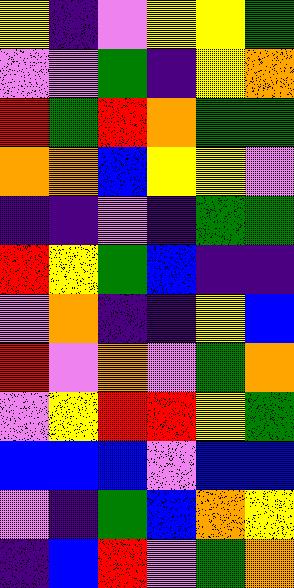[["yellow", "indigo", "violet", "yellow", "yellow", "green"], ["violet", "violet", "green", "indigo", "yellow", "orange"], ["red", "green", "red", "orange", "green", "green"], ["orange", "orange", "blue", "yellow", "yellow", "violet"], ["indigo", "indigo", "violet", "indigo", "green", "green"], ["red", "yellow", "green", "blue", "indigo", "indigo"], ["violet", "orange", "indigo", "indigo", "yellow", "blue"], ["red", "violet", "orange", "violet", "green", "orange"], ["violet", "yellow", "red", "red", "yellow", "green"], ["blue", "blue", "blue", "violet", "blue", "blue"], ["violet", "indigo", "green", "blue", "orange", "yellow"], ["indigo", "blue", "red", "violet", "green", "orange"]]